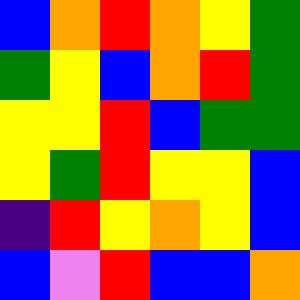[["blue", "orange", "red", "orange", "yellow", "green"], ["green", "yellow", "blue", "orange", "red", "green"], ["yellow", "yellow", "red", "blue", "green", "green"], ["yellow", "green", "red", "yellow", "yellow", "blue"], ["indigo", "red", "yellow", "orange", "yellow", "blue"], ["blue", "violet", "red", "blue", "blue", "orange"]]